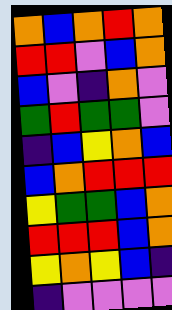[["orange", "blue", "orange", "red", "orange"], ["red", "red", "violet", "blue", "orange"], ["blue", "violet", "indigo", "orange", "violet"], ["green", "red", "green", "green", "violet"], ["indigo", "blue", "yellow", "orange", "blue"], ["blue", "orange", "red", "red", "red"], ["yellow", "green", "green", "blue", "orange"], ["red", "red", "red", "blue", "orange"], ["yellow", "orange", "yellow", "blue", "indigo"], ["indigo", "violet", "violet", "violet", "violet"]]